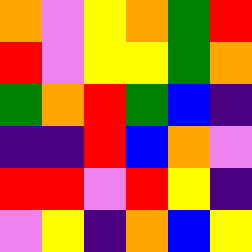[["orange", "violet", "yellow", "orange", "green", "red"], ["red", "violet", "yellow", "yellow", "green", "orange"], ["green", "orange", "red", "green", "blue", "indigo"], ["indigo", "indigo", "red", "blue", "orange", "violet"], ["red", "red", "violet", "red", "yellow", "indigo"], ["violet", "yellow", "indigo", "orange", "blue", "yellow"]]